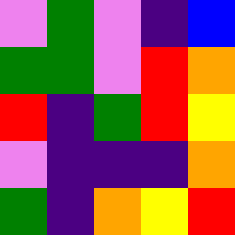[["violet", "green", "violet", "indigo", "blue"], ["green", "green", "violet", "red", "orange"], ["red", "indigo", "green", "red", "yellow"], ["violet", "indigo", "indigo", "indigo", "orange"], ["green", "indigo", "orange", "yellow", "red"]]